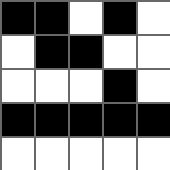[["black", "black", "white", "black", "white"], ["white", "black", "black", "white", "white"], ["white", "white", "white", "black", "white"], ["black", "black", "black", "black", "black"], ["white", "white", "white", "white", "white"]]